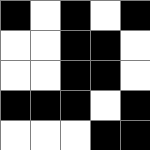[["black", "white", "black", "white", "black"], ["white", "white", "black", "black", "white"], ["white", "white", "black", "black", "white"], ["black", "black", "black", "white", "black"], ["white", "white", "white", "black", "black"]]